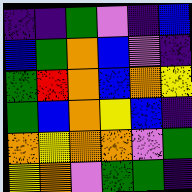[["indigo", "indigo", "green", "violet", "indigo", "blue"], ["blue", "green", "orange", "blue", "violet", "indigo"], ["green", "red", "orange", "blue", "orange", "yellow"], ["green", "blue", "orange", "yellow", "blue", "indigo"], ["orange", "yellow", "orange", "orange", "violet", "green"], ["yellow", "orange", "violet", "green", "green", "indigo"]]